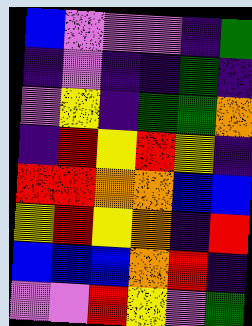[["blue", "violet", "violet", "violet", "indigo", "green"], ["indigo", "violet", "indigo", "indigo", "green", "indigo"], ["violet", "yellow", "indigo", "green", "green", "orange"], ["indigo", "red", "yellow", "red", "yellow", "indigo"], ["red", "red", "orange", "orange", "blue", "blue"], ["yellow", "red", "yellow", "orange", "indigo", "red"], ["blue", "blue", "blue", "orange", "red", "indigo"], ["violet", "violet", "red", "yellow", "violet", "green"]]